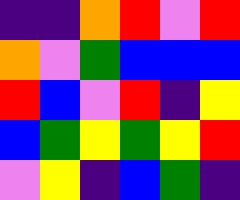[["indigo", "indigo", "orange", "red", "violet", "red"], ["orange", "violet", "green", "blue", "blue", "blue"], ["red", "blue", "violet", "red", "indigo", "yellow"], ["blue", "green", "yellow", "green", "yellow", "red"], ["violet", "yellow", "indigo", "blue", "green", "indigo"]]